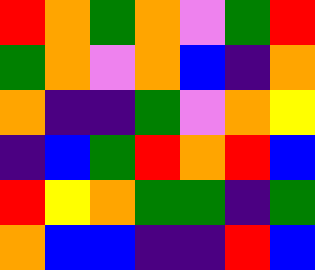[["red", "orange", "green", "orange", "violet", "green", "red"], ["green", "orange", "violet", "orange", "blue", "indigo", "orange"], ["orange", "indigo", "indigo", "green", "violet", "orange", "yellow"], ["indigo", "blue", "green", "red", "orange", "red", "blue"], ["red", "yellow", "orange", "green", "green", "indigo", "green"], ["orange", "blue", "blue", "indigo", "indigo", "red", "blue"]]